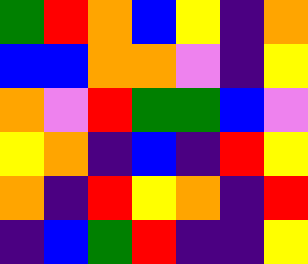[["green", "red", "orange", "blue", "yellow", "indigo", "orange"], ["blue", "blue", "orange", "orange", "violet", "indigo", "yellow"], ["orange", "violet", "red", "green", "green", "blue", "violet"], ["yellow", "orange", "indigo", "blue", "indigo", "red", "yellow"], ["orange", "indigo", "red", "yellow", "orange", "indigo", "red"], ["indigo", "blue", "green", "red", "indigo", "indigo", "yellow"]]